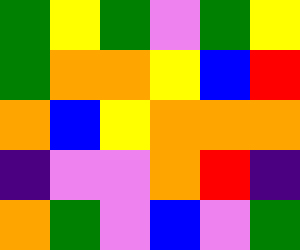[["green", "yellow", "green", "violet", "green", "yellow"], ["green", "orange", "orange", "yellow", "blue", "red"], ["orange", "blue", "yellow", "orange", "orange", "orange"], ["indigo", "violet", "violet", "orange", "red", "indigo"], ["orange", "green", "violet", "blue", "violet", "green"]]